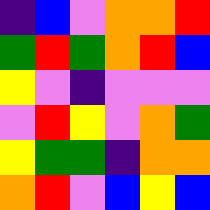[["indigo", "blue", "violet", "orange", "orange", "red"], ["green", "red", "green", "orange", "red", "blue"], ["yellow", "violet", "indigo", "violet", "violet", "violet"], ["violet", "red", "yellow", "violet", "orange", "green"], ["yellow", "green", "green", "indigo", "orange", "orange"], ["orange", "red", "violet", "blue", "yellow", "blue"]]